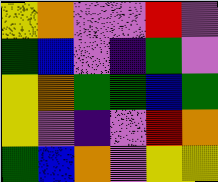[["yellow", "orange", "violet", "violet", "red", "violet"], ["green", "blue", "violet", "indigo", "green", "violet"], ["yellow", "orange", "green", "green", "blue", "green"], ["yellow", "violet", "indigo", "violet", "red", "orange"], ["green", "blue", "orange", "violet", "yellow", "yellow"]]